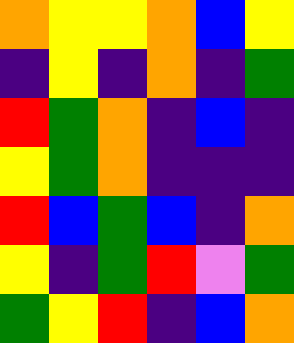[["orange", "yellow", "yellow", "orange", "blue", "yellow"], ["indigo", "yellow", "indigo", "orange", "indigo", "green"], ["red", "green", "orange", "indigo", "blue", "indigo"], ["yellow", "green", "orange", "indigo", "indigo", "indigo"], ["red", "blue", "green", "blue", "indigo", "orange"], ["yellow", "indigo", "green", "red", "violet", "green"], ["green", "yellow", "red", "indigo", "blue", "orange"]]